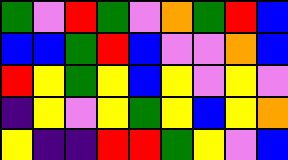[["green", "violet", "red", "green", "violet", "orange", "green", "red", "blue"], ["blue", "blue", "green", "red", "blue", "violet", "violet", "orange", "blue"], ["red", "yellow", "green", "yellow", "blue", "yellow", "violet", "yellow", "violet"], ["indigo", "yellow", "violet", "yellow", "green", "yellow", "blue", "yellow", "orange"], ["yellow", "indigo", "indigo", "red", "red", "green", "yellow", "violet", "blue"]]